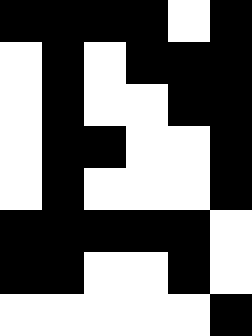[["black", "black", "black", "black", "white", "black"], ["white", "black", "white", "black", "black", "black"], ["white", "black", "white", "white", "black", "black"], ["white", "black", "black", "white", "white", "black"], ["white", "black", "white", "white", "white", "black"], ["black", "black", "black", "black", "black", "white"], ["black", "black", "white", "white", "black", "white"], ["white", "white", "white", "white", "white", "black"]]